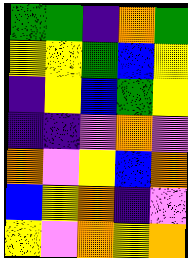[["green", "green", "indigo", "orange", "green"], ["yellow", "yellow", "green", "blue", "yellow"], ["indigo", "yellow", "blue", "green", "yellow"], ["indigo", "indigo", "violet", "orange", "violet"], ["orange", "violet", "yellow", "blue", "orange"], ["blue", "yellow", "orange", "indigo", "violet"], ["yellow", "violet", "orange", "yellow", "orange"]]